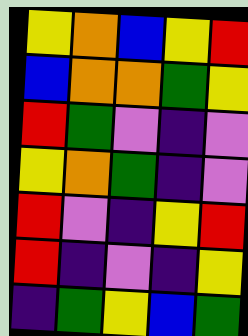[["yellow", "orange", "blue", "yellow", "red"], ["blue", "orange", "orange", "green", "yellow"], ["red", "green", "violet", "indigo", "violet"], ["yellow", "orange", "green", "indigo", "violet"], ["red", "violet", "indigo", "yellow", "red"], ["red", "indigo", "violet", "indigo", "yellow"], ["indigo", "green", "yellow", "blue", "green"]]